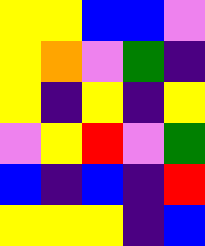[["yellow", "yellow", "blue", "blue", "violet"], ["yellow", "orange", "violet", "green", "indigo"], ["yellow", "indigo", "yellow", "indigo", "yellow"], ["violet", "yellow", "red", "violet", "green"], ["blue", "indigo", "blue", "indigo", "red"], ["yellow", "yellow", "yellow", "indigo", "blue"]]